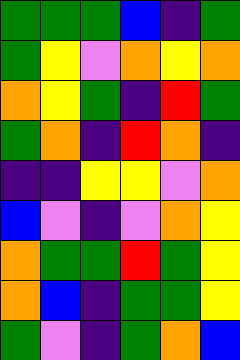[["green", "green", "green", "blue", "indigo", "green"], ["green", "yellow", "violet", "orange", "yellow", "orange"], ["orange", "yellow", "green", "indigo", "red", "green"], ["green", "orange", "indigo", "red", "orange", "indigo"], ["indigo", "indigo", "yellow", "yellow", "violet", "orange"], ["blue", "violet", "indigo", "violet", "orange", "yellow"], ["orange", "green", "green", "red", "green", "yellow"], ["orange", "blue", "indigo", "green", "green", "yellow"], ["green", "violet", "indigo", "green", "orange", "blue"]]